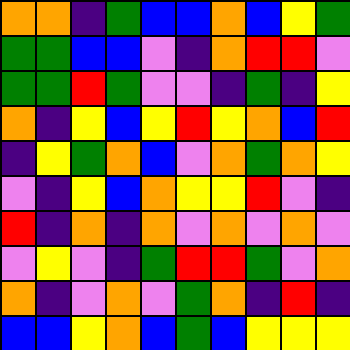[["orange", "orange", "indigo", "green", "blue", "blue", "orange", "blue", "yellow", "green"], ["green", "green", "blue", "blue", "violet", "indigo", "orange", "red", "red", "violet"], ["green", "green", "red", "green", "violet", "violet", "indigo", "green", "indigo", "yellow"], ["orange", "indigo", "yellow", "blue", "yellow", "red", "yellow", "orange", "blue", "red"], ["indigo", "yellow", "green", "orange", "blue", "violet", "orange", "green", "orange", "yellow"], ["violet", "indigo", "yellow", "blue", "orange", "yellow", "yellow", "red", "violet", "indigo"], ["red", "indigo", "orange", "indigo", "orange", "violet", "orange", "violet", "orange", "violet"], ["violet", "yellow", "violet", "indigo", "green", "red", "red", "green", "violet", "orange"], ["orange", "indigo", "violet", "orange", "violet", "green", "orange", "indigo", "red", "indigo"], ["blue", "blue", "yellow", "orange", "blue", "green", "blue", "yellow", "yellow", "yellow"]]